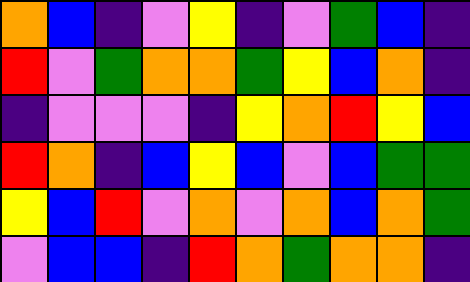[["orange", "blue", "indigo", "violet", "yellow", "indigo", "violet", "green", "blue", "indigo"], ["red", "violet", "green", "orange", "orange", "green", "yellow", "blue", "orange", "indigo"], ["indigo", "violet", "violet", "violet", "indigo", "yellow", "orange", "red", "yellow", "blue"], ["red", "orange", "indigo", "blue", "yellow", "blue", "violet", "blue", "green", "green"], ["yellow", "blue", "red", "violet", "orange", "violet", "orange", "blue", "orange", "green"], ["violet", "blue", "blue", "indigo", "red", "orange", "green", "orange", "orange", "indigo"]]